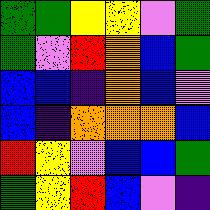[["green", "green", "yellow", "yellow", "violet", "green"], ["green", "violet", "red", "orange", "blue", "green"], ["blue", "blue", "indigo", "orange", "blue", "violet"], ["blue", "indigo", "orange", "orange", "orange", "blue"], ["red", "yellow", "violet", "blue", "blue", "green"], ["green", "yellow", "red", "blue", "violet", "indigo"]]